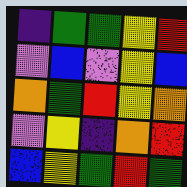[["indigo", "green", "green", "yellow", "red"], ["violet", "blue", "violet", "yellow", "blue"], ["orange", "green", "red", "yellow", "orange"], ["violet", "yellow", "indigo", "orange", "red"], ["blue", "yellow", "green", "red", "green"]]